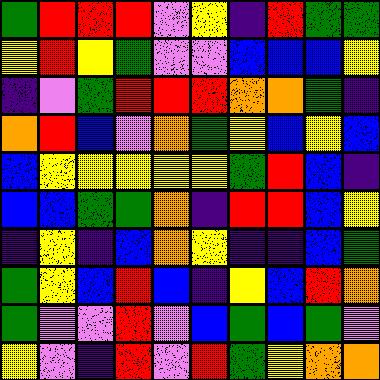[["green", "red", "red", "red", "violet", "yellow", "indigo", "red", "green", "green"], ["yellow", "red", "yellow", "green", "violet", "violet", "blue", "blue", "blue", "yellow"], ["indigo", "violet", "green", "red", "red", "red", "orange", "orange", "green", "indigo"], ["orange", "red", "blue", "violet", "orange", "green", "yellow", "blue", "yellow", "blue"], ["blue", "yellow", "yellow", "yellow", "yellow", "yellow", "green", "red", "blue", "indigo"], ["blue", "blue", "green", "green", "orange", "indigo", "red", "red", "blue", "yellow"], ["indigo", "yellow", "indigo", "blue", "orange", "yellow", "indigo", "indigo", "blue", "green"], ["green", "yellow", "blue", "red", "blue", "indigo", "yellow", "blue", "red", "orange"], ["green", "violet", "violet", "red", "violet", "blue", "green", "blue", "green", "violet"], ["yellow", "violet", "indigo", "red", "violet", "red", "green", "yellow", "orange", "orange"]]